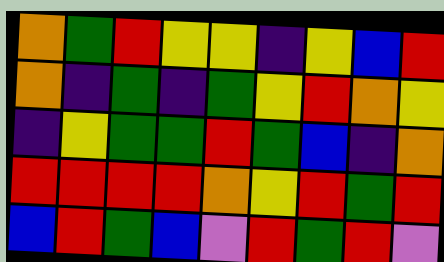[["orange", "green", "red", "yellow", "yellow", "indigo", "yellow", "blue", "red"], ["orange", "indigo", "green", "indigo", "green", "yellow", "red", "orange", "yellow"], ["indigo", "yellow", "green", "green", "red", "green", "blue", "indigo", "orange"], ["red", "red", "red", "red", "orange", "yellow", "red", "green", "red"], ["blue", "red", "green", "blue", "violet", "red", "green", "red", "violet"]]